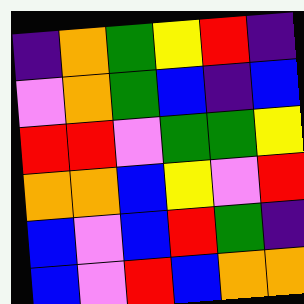[["indigo", "orange", "green", "yellow", "red", "indigo"], ["violet", "orange", "green", "blue", "indigo", "blue"], ["red", "red", "violet", "green", "green", "yellow"], ["orange", "orange", "blue", "yellow", "violet", "red"], ["blue", "violet", "blue", "red", "green", "indigo"], ["blue", "violet", "red", "blue", "orange", "orange"]]